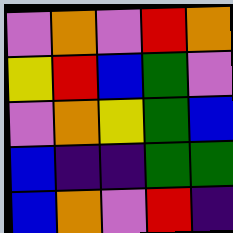[["violet", "orange", "violet", "red", "orange"], ["yellow", "red", "blue", "green", "violet"], ["violet", "orange", "yellow", "green", "blue"], ["blue", "indigo", "indigo", "green", "green"], ["blue", "orange", "violet", "red", "indigo"]]